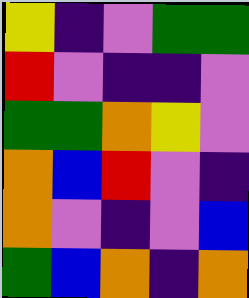[["yellow", "indigo", "violet", "green", "green"], ["red", "violet", "indigo", "indigo", "violet"], ["green", "green", "orange", "yellow", "violet"], ["orange", "blue", "red", "violet", "indigo"], ["orange", "violet", "indigo", "violet", "blue"], ["green", "blue", "orange", "indigo", "orange"]]